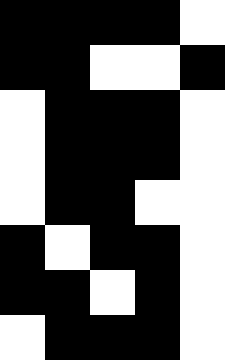[["black", "black", "black", "black", "white"], ["black", "black", "white", "white", "black"], ["white", "black", "black", "black", "white"], ["white", "black", "black", "black", "white"], ["white", "black", "black", "white", "white"], ["black", "white", "black", "black", "white"], ["black", "black", "white", "black", "white"], ["white", "black", "black", "black", "white"]]